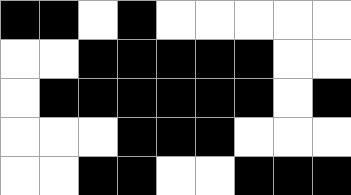[["black", "black", "white", "black", "white", "white", "white", "white", "white"], ["white", "white", "black", "black", "black", "black", "black", "white", "white"], ["white", "black", "black", "black", "black", "black", "black", "white", "black"], ["white", "white", "white", "black", "black", "black", "white", "white", "white"], ["white", "white", "black", "black", "white", "white", "black", "black", "black"]]